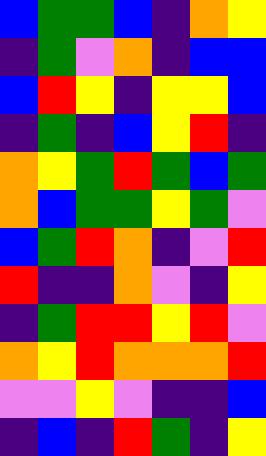[["blue", "green", "green", "blue", "indigo", "orange", "yellow"], ["indigo", "green", "violet", "orange", "indigo", "blue", "blue"], ["blue", "red", "yellow", "indigo", "yellow", "yellow", "blue"], ["indigo", "green", "indigo", "blue", "yellow", "red", "indigo"], ["orange", "yellow", "green", "red", "green", "blue", "green"], ["orange", "blue", "green", "green", "yellow", "green", "violet"], ["blue", "green", "red", "orange", "indigo", "violet", "red"], ["red", "indigo", "indigo", "orange", "violet", "indigo", "yellow"], ["indigo", "green", "red", "red", "yellow", "red", "violet"], ["orange", "yellow", "red", "orange", "orange", "orange", "red"], ["violet", "violet", "yellow", "violet", "indigo", "indigo", "blue"], ["indigo", "blue", "indigo", "red", "green", "indigo", "yellow"]]